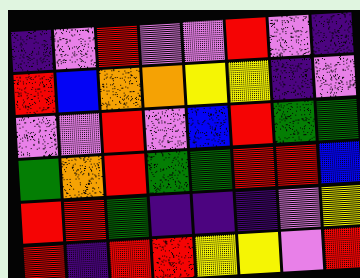[["indigo", "violet", "red", "violet", "violet", "red", "violet", "indigo"], ["red", "blue", "orange", "orange", "yellow", "yellow", "indigo", "violet"], ["violet", "violet", "red", "violet", "blue", "red", "green", "green"], ["green", "orange", "red", "green", "green", "red", "red", "blue"], ["red", "red", "green", "indigo", "indigo", "indigo", "violet", "yellow"], ["red", "indigo", "red", "red", "yellow", "yellow", "violet", "red"]]